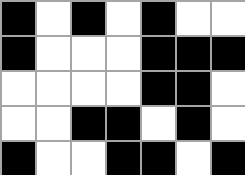[["black", "white", "black", "white", "black", "white", "white"], ["black", "white", "white", "white", "black", "black", "black"], ["white", "white", "white", "white", "black", "black", "white"], ["white", "white", "black", "black", "white", "black", "white"], ["black", "white", "white", "black", "black", "white", "black"]]